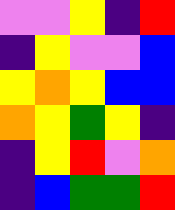[["violet", "violet", "yellow", "indigo", "red"], ["indigo", "yellow", "violet", "violet", "blue"], ["yellow", "orange", "yellow", "blue", "blue"], ["orange", "yellow", "green", "yellow", "indigo"], ["indigo", "yellow", "red", "violet", "orange"], ["indigo", "blue", "green", "green", "red"]]